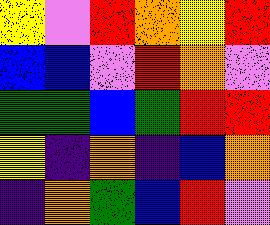[["yellow", "violet", "red", "orange", "yellow", "red"], ["blue", "blue", "violet", "red", "orange", "violet"], ["green", "green", "blue", "green", "red", "red"], ["yellow", "indigo", "orange", "indigo", "blue", "orange"], ["indigo", "orange", "green", "blue", "red", "violet"]]